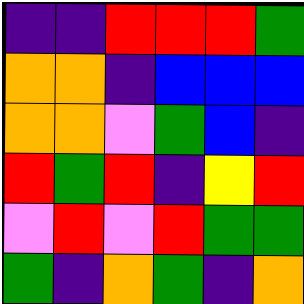[["indigo", "indigo", "red", "red", "red", "green"], ["orange", "orange", "indigo", "blue", "blue", "blue"], ["orange", "orange", "violet", "green", "blue", "indigo"], ["red", "green", "red", "indigo", "yellow", "red"], ["violet", "red", "violet", "red", "green", "green"], ["green", "indigo", "orange", "green", "indigo", "orange"]]